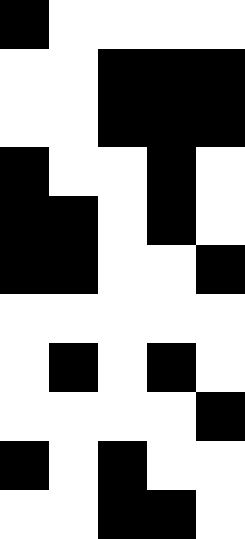[["black", "white", "white", "white", "white"], ["white", "white", "black", "black", "black"], ["white", "white", "black", "black", "black"], ["black", "white", "white", "black", "white"], ["black", "black", "white", "black", "white"], ["black", "black", "white", "white", "black"], ["white", "white", "white", "white", "white"], ["white", "black", "white", "black", "white"], ["white", "white", "white", "white", "black"], ["black", "white", "black", "white", "white"], ["white", "white", "black", "black", "white"]]